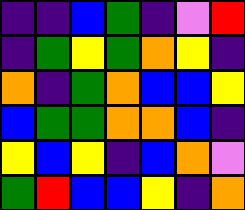[["indigo", "indigo", "blue", "green", "indigo", "violet", "red"], ["indigo", "green", "yellow", "green", "orange", "yellow", "indigo"], ["orange", "indigo", "green", "orange", "blue", "blue", "yellow"], ["blue", "green", "green", "orange", "orange", "blue", "indigo"], ["yellow", "blue", "yellow", "indigo", "blue", "orange", "violet"], ["green", "red", "blue", "blue", "yellow", "indigo", "orange"]]